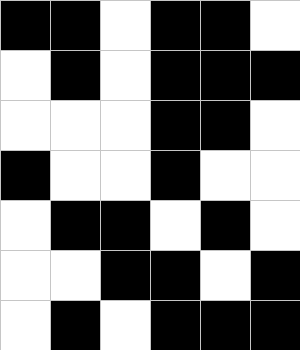[["black", "black", "white", "black", "black", "white"], ["white", "black", "white", "black", "black", "black"], ["white", "white", "white", "black", "black", "white"], ["black", "white", "white", "black", "white", "white"], ["white", "black", "black", "white", "black", "white"], ["white", "white", "black", "black", "white", "black"], ["white", "black", "white", "black", "black", "black"]]